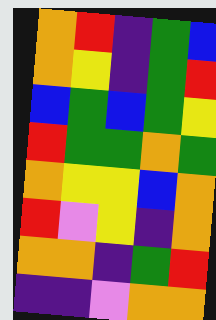[["orange", "red", "indigo", "green", "blue"], ["orange", "yellow", "indigo", "green", "red"], ["blue", "green", "blue", "green", "yellow"], ["red", "green", "green", "orange", "green"], ["orange", "yellow", "yellow", "blue", "orange"], ["red", "violet", "yellow", "indigo", "orange"], ["orange", "orange", "indigo", "green", "red"], ["indigo", "indigo", "violet", "orange", "orange"]]